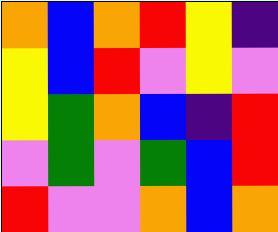[["orange", "blue", "orange", "red", "yellow", "indigo"], ["yellow", "blue", "red", "violet", "yellow", "violet"], ["yellow", "green", "orange", "blue", "indigo", "red"], ["violet", "green", "violet", "green", "blue", "red"], ["red", "violet", "violet", "orange", "blue", "orange"]]